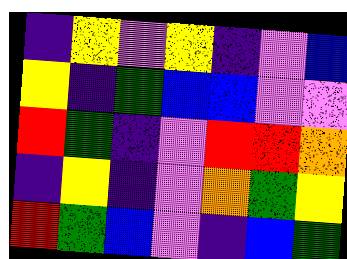[["indigo", "yellow", "violet", "yellow", "indigo", "violet", "blue"], ["yellow", "indigo", "green", "blue", "blue", "violet", "violet"], ["red", "green", "indigo", "violet", "red", "red", "orange"], ["indigo", "yellow", "indigo", "violet", "orange", "green", "yellow"], ["red", "green", "blue", "violet", "indigo", "blue", "green"]]